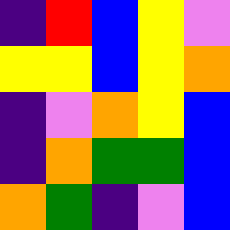[["indigo", "red", "blue", "yellow", "violet"], ["yellow", "yellow", "blue", "yellow", "orange"], ["indigo", "violet", "orange", "yellow", "blue"], ["indigo", "orange", "green", "green", "blue"], ["orange", "green", "indigo", "violet", "blue"]]